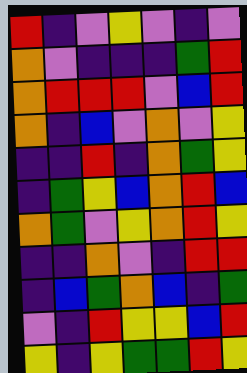[["red", "indigo", "violet", "yellow", "violet", "indigo", "violet"], ["orange", "violet", "indigo", "indigo", "indigo", "green", "red"], ["orange", "red", "red", "red", "violet", "blue", "red"], ["orange", "indigo", "blue", "violet", "orange", "violet", "yellow"], ["indigo", "indigo", "red", "indigo", "orange", "green", "yellow"], ["indigo", "green", "yellow", "blue", "orange", "red", "blue"], ["orange", "green", "violet", "yellow", "orange", "red", "yellow"], ["indigo", "indigo", "orange", "violet", "indigo", "red", "red"], ["indigo", "blue", "green", "orange", "blue", "indigo", "green"], ["violet", "indigo", "red", "yellow", "yellow", "blue", "red"], ["yellow", "indigo", "yellow", "green", "green", "red", "yellow"]]